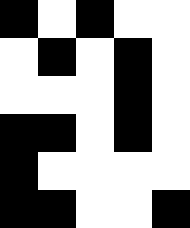[["black", "white", "black", "white", "white"], ["white", "black", "white", "black", "white"], ["white", "white", "white", "black", "white"], ["black", "black", "white", "black", "white"], ["black", "white", "white", "white", "white"], ["black", "black", "white", "white", "black"]]